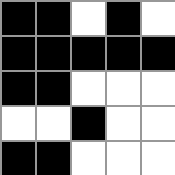[["black", "black", "white", "black", "white"], ["black", "black", "black", "black", "black"], ["black", "black", "white", "white", "white"], ["white", "white", "black", "white", "white"], ["black", "black", "white", "white", "white"]]